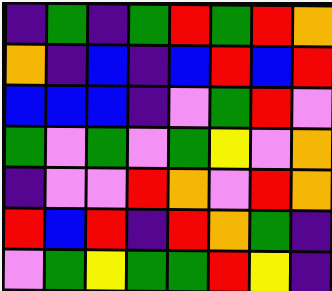[["indigo", "green", "indigo", "green", "red", "green", "red", "orange"], ["orange", "indigo", "blue", "indigo", "blue", "red", "blue", "red"], ["blue", "blue", "blue", "indigo", "violet", "green", "red", "violet"], ["green", "violet", "green", "violet", "green", "yellow", "violet", "orange"], ["indigo", "violet", "violet", "red", "orange", "violet", "red", "orange"], ["red", "blue", "red", "indigo", "red", "orange", "green", "indigo"], ["violet", "green", "yellow", "green", "green", "red", "yellow", "indigo"]]